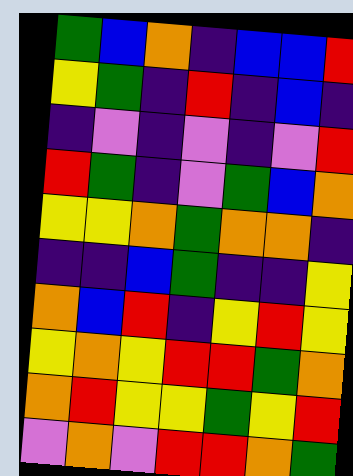[["green", "blue", "orange", "indigo", "blue", "blue", "red"], ["yellow", "green", "indigo", "red", "indigo", "blue", "indigo"], ["indigo", "violet", "indigo", "violet", "indigo", "violet", "red"], ["red", "green", "indigo", "violet", "green", "blue", "orange"], ["yellow", "yellow", "orange", "green", "orange", "orange", "indigo"], ["indigo", "indigo", "blue", "green", "indigo", "indigo", "yellow"], ["orange", "blue", "red", "indigo", "yellow", "red", "yellow"], ["yellow", "orange", "yellow", "red", "red", "green", "orange"], ["orange", "red", "yellow", "yellow", "green", "yellow", "red"], ["violet", "orange", "violet", "red", "red", "orange", "green"]]